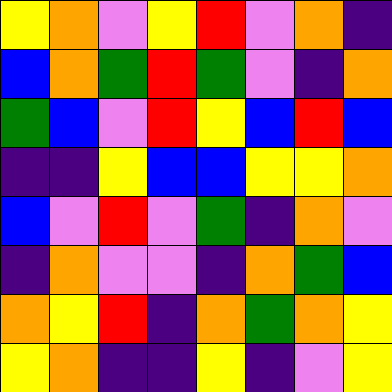[["yellow", "orange", "violet", "yellow", "red", "violet", "orange", "indigo"], ["blue", "orange", "green", "red", "green", "violet", "indigo", "orange"], ["green", "blue", "violet", "red", "yellow", "blue", "red", "blue"], ["indigo", "indigo", "yellow", "blue", "blue", "yellow", "yellow", "orange"], ["blue", "violet", "red", "violet", "green", "indigo", "orange", "violet"], ["indigo", "orange", "violet", "violet", "indigo", "orange", "green", "blue"], ["orange", "yellow", "red", "indigo", "orange", "green", "orange", "yellow"], ["yellow", "orange", "indigo", "indigo", "yellow", "indigo", "violet", "yellow"]]